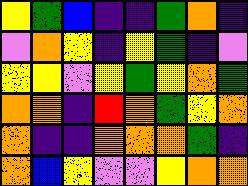[["yellow", "green", "blue", "indigo", "indigo", "green", "orange", "indigo"], ["violet", "orange", "yellow", "indigo", "yellow", "green", "indigo", "violet"], ["yellow", "yellow", "violet", "yellow", "green", "yellow", "orange", "green"], ["orange", "orange", "indigo", "red", "orange", "green", "yellow", "orange"], ["orange", "indigo", "indigo", "orange", "orange", "orange", "green", "indigo"], ["orange", "blue", "yellow", "violet", "violet", "yellow", "orange", "orange"]]